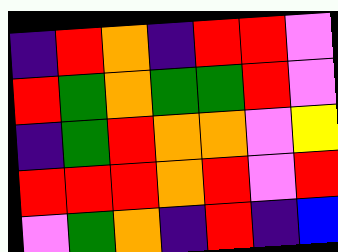[["indigo", "red", "orange", "indigo", "red", "red", "violet"], ["red", "green", "orange", "green", "green", "red", "violet"], ["indigo", "green", "red", "orange", "orange", "violet", "yellow"], ["red", "red", "red", "orange", "red", "violet", "red"], ["violet", "green", "orange", "indigo", "red", "indigo", "blue"]]